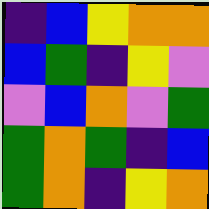[["indigo", "blue", "yellow", "orange", "orange"], ["blue", "green", "indigo", "yellow", "violet"], ["violet", "blue", "orange", "violet", "green"], ["green", "orange", "green", "indigo", "blue"], ["green", "orange", "indigo", "yellow", "orange"]]